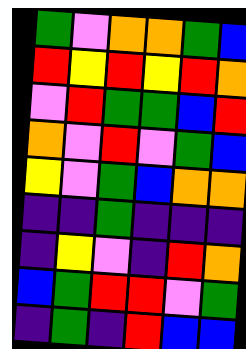[["green", "violet", "orange", "orange", "green", "blue"], ["red", "yellow", "red", "yellow", "red", "orange"], ["violet", "red", "green", "green", "blue", "red"], ["orange", "violet", "red", "violet", "green", "blue"], ["yellow", "violet", "green", "blue", "orange", "orange"], ["indigo", "indigo", "green", "indigo", "indigo", "indigo"], ["indigo", "yellow", "violet", "indigo", "red", "orange"], ["blue", "green", "red", "red", "violet", "green"], ["indigo", "green", "indigo", "red", "blue", "blue"]]